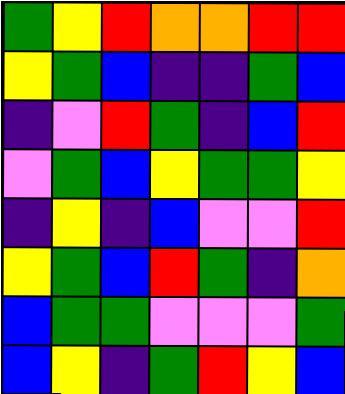[["green", "yellow", "red", "orange", "orange", "red", "red"], ["yellow", "green", "blue", "indigo", "indigo", "green", "blue"], ["indigo", "violet", "red", "green", "indigo", "blue", "red"], ["violet", "green", "blue", "yellow", "green", "green", "yellow"], ["indigo", "yellow", "indigo", "blue", "violet", "violet", "red"], ["yellow", "green", "blue", "red", "green", "indigo", "orange"], ["blue", "green", "green", "violet", "violet", "violet", "green"], ["blue", "yellow", "indigo", "green", "red", "yellow", "blue"]]